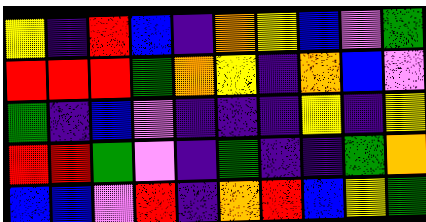[["yellow", "indigo", "red", "blue", "indigo", "orange", "yellow", "blue", "violet", "green"], ["red", "red", "red", "green", "orange", "yellow", "indigo", "orange", "blue", "violet"], ["green", "indigo", "blue", "violet", "indigo", "indigo", "indigo", "yellow", "indigo", "yellow"], ["red", "red", "green", "violet", "indigo", "green", "indigo", "indigo", "green", "orange"], ["blue", "blue", "violet", "red", "indigo", "orange", "red", "blue", "yellow", "green"]]